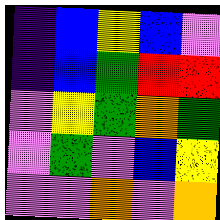[["indigo", "blue", "yellow", "blue", "violet"], ["indigo", "blue", "green", "red", "red"], ["violet", "yellow", "green", "orange", "green"], ["violet", "green", "violet", "blue", "yellow"], ["violet", "violet", "orange", "violet", "orange"]]